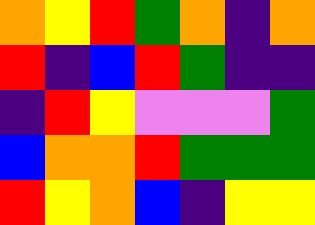[["orange", "yellow", "red", "green", "orange", "indigo", "orange"], ["red", "indigo", "blue", "red", "green", "indigo", "indigo"], ["indigo", "red", "yellow", "violet", "violet", "violet", "green"], ["blue", "orange", "orange", "red", "green", "green", "green"], ["red", "yellow", "orange", "blue", "indigo", "yellow", "yellow"]]